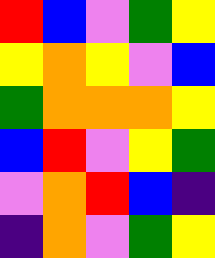[["red", "blue", "violet", "green", "yellow"], ["yellow", "orange", "yellow", "violet", "blue"], ["green", "orange", "orange", "orange", "yellow"], ["blue", "red", "violet", "yellow", "green"], ["violet", "orange", "red", "blue", "indigo"], ["indigo", "orange", "violet", "green", "yellow"]]